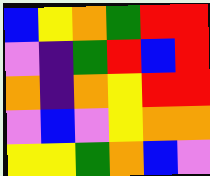[["blue", "yellow", "orange", "green", "red", "red"], ["violet", "indigo", "green", "red", "blue", "red"], ["orange", "indigo", "orange", "yellow", "red", "red"], ["violet", "blue", "violet", "yellow", "orange", "orange"], ["yellow", "yellow", "green", "orange", "blue", "violet"]]